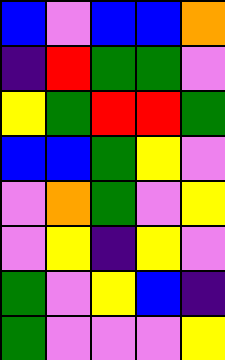[["blue", "violet", "blue", "blue", "orange"], ["indigo", "red", "green", "green", "violet"], ["yellow", "green", "red", "red", "green"], ["blue", "blue", "green", "yellow", "violet"], ["violet", "orange", "green", "violet", "yellow"], ["violet", "yellow", "indigo", "yellow", "violet"], ["green", "violet", "yellow", "blue", "indigo"], ["green", "violet", "violet", "violet", "yellow"]]